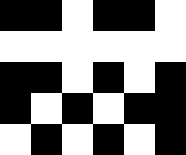[["black", "black", "white", "black", "black", "white"], ["white", "white", "white", "white", "white", "white"], ["black", "black", "white", "black", "white", "black"], ["black", "white", "black", "white", "black", "black"], ["white", "black", "white", "black", "white", "black"]]